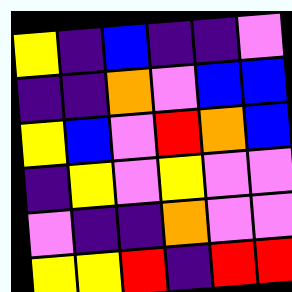[["yellow", "indigo", "blue", "indigo", "indigo", "violet"], ["indigo", "indigo", "orange", "violet", "blue", "blue"], ["yellow", "blue", "violet", "red", "orange", "blue"], ["indigo", "yellow", "violet", "yellow", "violet", "violet"], ["violet", "indigo", "indigo", "orange", "violet", "violet"], ["yellow", "yellow", "red", "indigo", "red", "red"]]